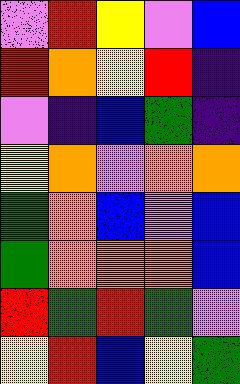[["violet", "red", "yellow", "violet", "blue"], ["red", "orange", "yellow", "red", "indigo"], ["violet", "indigo", "blue", "green", "indigo"], ["yellow", "orange", "violet", "orange", "orange"], ["green", "orange", "blue", "violet", "blue"], ["green", "orange", "orange", "orange", "blue"], ["red", "green", "red", "green", "violet"], ["yellow", "red", "blue", "yellow", "green"]]